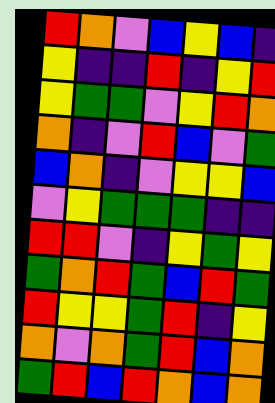[["red", "orange", "violet", "blue", "yellow", "blue", "indigo"], ["yellow", "indigo", "indigo", "red", "indigo", "yellow", "red"], ["yellow", "green", "green", "violet", "yellow", "red", "orange"], ["orange", "indigo", "violet", "red", "blue", "violet", "green"], ["blue", "orange", "indigo", "violet", "yellow", "yellow", "blue"], ["violet", "yellow", "green", "green", "green", "indigo", "indigo"], ["red", "red", "violet", "indigo", "yellow", "green", "yellow"], ["green", "orange", "red", "green", "blue", "red", "green"], ["red", "yellow", "yellow", "green", "red", "indigo", "yellow"], ["orange", "violet", "orange", "green", "red", "blue", "orange"], ["green", "red", "blue", "red", "orange", "blue", "orange"]]